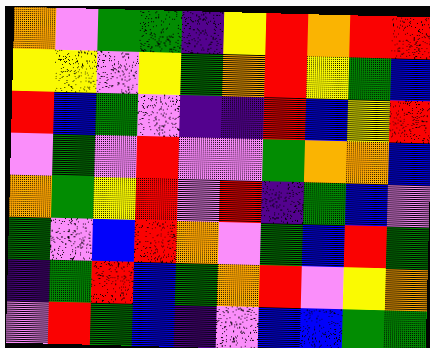[["orange", "violet", "green", "green", "indigo", "yellow", "red", "orange", "red", "red"], ["yellow", "yellow", "violet", "yellow", "green", "orange", "red", "yellow", "green", "blue"], ["red", "blue", "green", "violet", "indigo", "indigo", "red", "blue", "yellow", "red"], ["violet", "green", "violet", "red", "violet", "violet", "green", "orange", "orange", "blue"], ["orange", "green", "yellow", "red", "violet", "red", "indigo", "green", "blue", "violet"], ["green", "violet", "blue", "red", "orange", "violet", "green", "blue", "red", "green"], ["indigo", "green", "red", "blue", "green", "orange", "red", "violet", "yellow", "orange"], ["violet", "red", "green", "blue", "indigo", "violet", "blue", "blue", "green", "green"]]